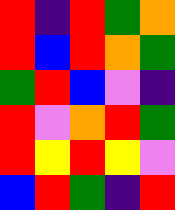[["red", "indigo", "red", "green", "orange"], ["red", "blue", "red", "orange", "green"], ["green", "red", "blue", "violet", "indigo"], ["red", "violet", "orange", "red", "green"], ["red", "yellow", "red", "yellow", "violet"], ["blue", "red", "green", "indigo", "red"]]